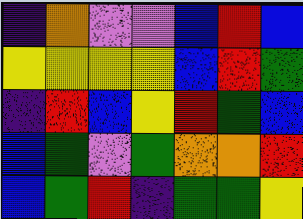[["indigo", "orange", "violet", "violet", "blue", "red", "blue"], ["yellow", "yellow", "yellow", "yellow", "blue", "red", "green"], ["indigo", "red", "blue", "yellow", "red", "green", "blue"], ["blue", "green", "violet", "green", "orange", "orange", "red"], ["blue", "green", "red", "indigo", "green", "green", "yellow"]]